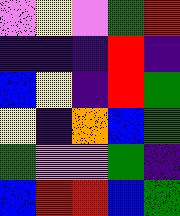[["violet", "yellow", "violet", "green", "red"], ["indigo", "indigo", "indigo", "red", "indigo"], ["blue", "yellow", "indigo", "red", "green"], ["yellow", "indigo", "orange", "blue", "green"], ["green", "violet", "violet", "green", "indigo"], ["blue", "red", "red", "blue", "green"]]